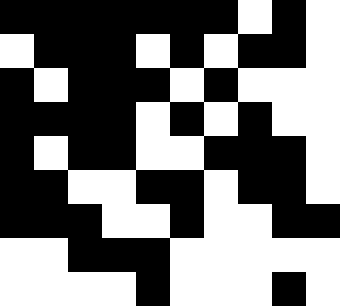[["black", "black", "black", "black", "black", "black", "black", "white", "black", "white"], ["white", "black", "black", "black", "white", "black", "white", "black", "black", "white"], ["black", "white", "black", "black", "black", "white", "black", "white", "white", "white"], ["black", "black", "black", "black", "white", "black", "white", "black", "white", "white"], ["black", "white", "black", "black", "white", "white", "black", "black", "black", "white"], ["black", "black", "white", "white", "black", "black", "white", "black", "black", "white"], ["black", "black", "black", "white", "white", "black", "white", "white", "black", "black"], ["white", "white", "black", "black", "black", "white", "white", "white", "white", "white"], ["white", "white", "white", "white", "black", "white", "white", "white", "black", "white"]]